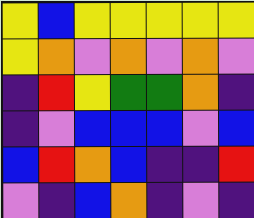[["yellow", "blue", "yellow", "yellow", "yellow", "yellow", "yellow"], ["yellow", "orange", "violet", "orange", "violet", "orange", "violet"], ["indigo", "red", "yellow", "green", "green", "orange", "indigo"], ["indigo", "violet", "blue", "blue", "blue", "violet", "blue"], ["blue", "red", "orange", "blue", "indigo", "indigo", "red"], ["violet", "indigo", "blue", "orange", "indigo", "violet", "indigo"]]